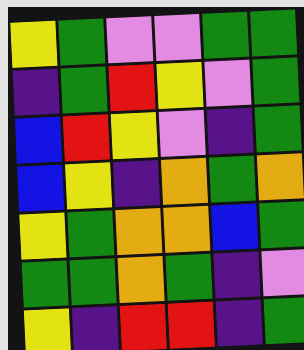[["yellow", "green", "violet", "violet", "green", "green"], ["indigo", "green", "red", "yellow", "violet", "green"], ["blue", "red", "yellow", "violet", "indigo", "green"], ["blue", "yellow", "indigo", "orange", "green", "orange"], ["yellow", "green", "orange", "orange", "blue", "green"], ["green", "green", "orange", "green", "indigo", "violet"], ["yellow", "indigo", "red", "red", "indigo", "green"]]